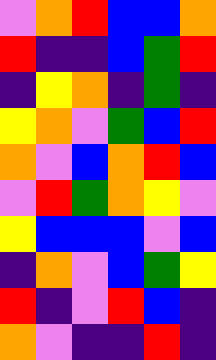[["violet", "orange", "red", "blue", "blue", "orange"], ["red", "indigo", "indigo", "blue", "green", "red"], ["indigo", "yellow", "orange", "indigo", "green", "indigo"], ["yellow", "orange", "violet", "green", "blue", "red"], ["orange", "violet", "blue", "orange", "red", "blue"], ["violet", "red", "green", "orange", "yellow", "violet"], ["yellow", "blue", "blue", "blue", "violet", "blue"], ["indigo", "orange", "violet", "blue", "green", "yellow"], ["red", "indigo", "violet", "red", "blue", "indigo"], ["orange", "violet", "indigo", "indigo", "red", "indigo"]]